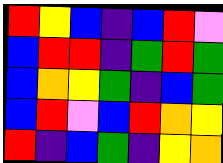[["red", "yellow", "blue", "indigo", "blue", "red", "violet"], ["blue", "red", "red", "indigo", "green", "red", "green"], ["blue", "orange", "yellow", "green", "indigo", "blue", "green"], ["blue", "red", "violet", "blue", "red", "orange", "yellow"], ["red", "indigo", "blue", "green", "indigo", "yellow", "orange"]]